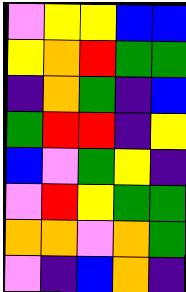[["violet", "yellow", "yellow", "blue", "blue"], ["yellow", "orange", "red", "green", "green"], ["indigo", "orange", "green", "indigo", "blue"], ["green", "red", "red", "indigo", "yellow"], ["blue", "violet", "green", "yellow", "indigo"], ["violet", "red", "yellow", "green", "green"], ["orange", "orange", "violet", "orange", "green"], ["violet", "indigo", "blue", "orange", "indigo"]]